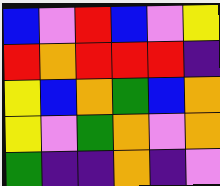[["blue", "violet", "red", "blue", "violet", "yellow"], ["red", "orange", "red", "red", "red", "indigo"], ["yellow", "blue", "orange", "green", "blue", "orange"], ["yellow", "violet", "green", "orange", "violet", "orange"], ["green", "indigo", "indigo", "orange", "indigo", "violet"]]